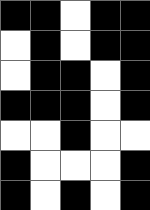[["black", "black", "white", "black", "black"], ["white", "black", "white", "black", "black"], ["white", "black", "black", "white", "black"], ["black", "black", "black", "white", "black"], ["white", "white", "black", "white", "white"], ["black", "white", "white", "white", "black"], ["black", "white", "black", "white", "black"]]